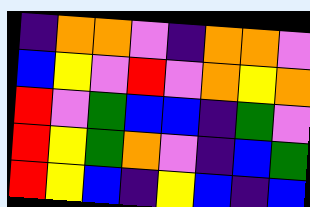[["indigo", "orange", "orange", "violet", "indigo", "orange", "orange", "violet"], ["blue", "yellow", "violet", "red", "violet", "orange", "yellow", "orange"], ["red", "violet", "green", "blue", "blue", "indigo", "green", "violet"], ["red", "yellow", "green", "orange", "violet", "indigo", "blue", "green"], ["red", "yellow", "blue", "indigo", "yellow", "blue", "indigo", "blue"]]